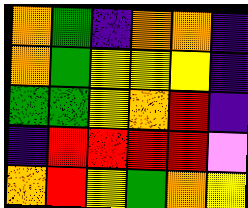[["orange", "green", "indigo", "orange", "orange", "indigo"], ["orange", "green", "yellow", "yellow", "yellow", "indigo"], ["green", "green", "yellow", "orange", "red", "indigo"], ["indigo", "red", "red", "red", "red", "violet"], ["orange", "red", "yellow", "green", "orange", "yellow"]]